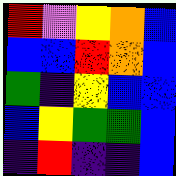[["red", "violet", "yellow", "orange", "blue"], ["blue", "blue", "red", "orange", "blue"], ["green", "indigo", "yellow", "blue", "blue"], ["blue", "yellow", "green", "green", "blue"], ["indigo", "red", "indigo", "indigo", "blue"]]